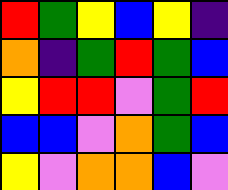[["red", "green", "yellow", "blue", "yellow", "indigo"], ["orange", "indigo", "green", "red", "green", "blue"], ["yellow", "red", "red", "violet", "green", "red"], ["blue", "blue", "violet", "orange", "green", "blue"], ["yellow", "violet", "orange", "orange", "blue", "violet"]]